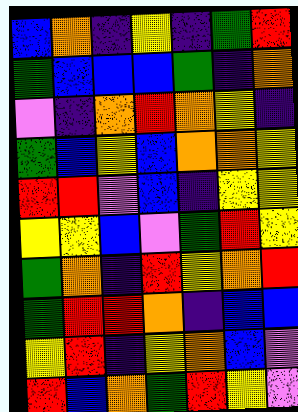[["blue", "orange", "indigo", "yellow", "indigo", "green", "red"], ["green", "blue", "blue", "blue", "green", "indigo", "orange"], ["violet", "indigo", "orange", "red", "orange", "yellow", "indigo"], ["green", "blue", "yellow", "blue", "orange", "orange", "yellow"], ["red", "red", "violet", "blue", "indigo", "yellow", "yellow"], ["yellow", "yellow", "blue", "violet", "green", "red", "yellow"], ["green", "orange", "indigo", "red", "yellow", "orange", "red"], ["green", "red", "red", "orange", "indigo", "blue", "blue"], ["yellow", "red", "indigo", "yellow", "orange", "blue", "violet"], ["red", "blue", "orange", "green", "red", "yellow", "violet"]]